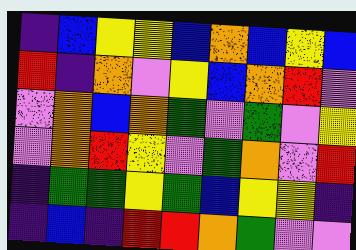[["indigo", "blue", "yellow", "yellow", "blue", "orange", "blue", "yellow", "blue"], ["red", "indigo", "orange", "violet", "yellow", "blue", "orange", "red", "violet"], ["violet", "orange", "blue", "orange", "green", "violet", "green", "violet", "yellow"], ["violet", "orange", "red", "yellow", "violet", "green", "orange", "violet", "red"], ["indigo", "green", "green", "yellow", "green", "blue", "yellow", "yellow", "indigo"], ["indigo", "blue", "indigo", "red", "red", "orange", "green", "violet", "violet"]]